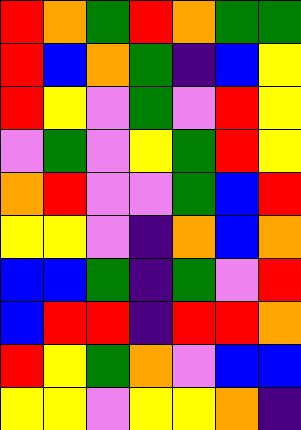[["red", "orange", "green", "red", "orange", "green", "green"], ["red", "blue", "orange", "green", "indigo", "blue", "yellow"], ["red", "yellow", "violet", "green", "violet", "red", "yellow"], ["violet", "green", "violet", "yellow", "green", "red", "yellow"], ["orange", "red", "violet", "violet", "green", "blue", "red"], ["yellow", "yellow", "violet", "indigo", "orange", "blue", "orange"], ["blue", "blue", "green", "indigo", "green", "violet", "red"], ["blue", "red", "red", "indigo", "red", "red", "orange"], ["red", "yellow", "green", "orange", "violet", "blue", "blue"], ["yellow", "yellow", "violet", "yellow", "yellow", "orange", "indigo"]]